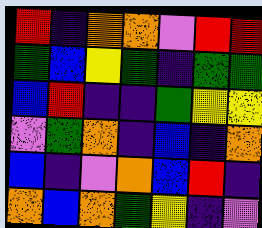[["red", "indigo", "orange", "orange", "violet", "red", "red"], ["green", "blue", "yellow", "green", "indigo", "green", "green"], ["blue", "red", "indigo", "indigo", "green", "yellow", "yellow"], ["violet", "green", "orange", "indigo", "blue", "indigo", "orange"], ["blue", "indigo", "violet", "orange", "blue", "red", "indigo"], ["orange", "blue", "orange", "green", "yellow", "indigo", "violet"]]